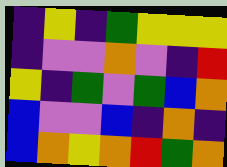[["indigo", "yellow", "indigo", "green", "yellow", "yellow", "yellow"], ["indigo", "violet", "violet", "orange", "violet", "indigo", "red"], ["yellow", "indigo", "green", "violet", "green", "blue", "orange"], ["blue", "violet", "violet", "blue", "indigo", "orange", "indigo"], ["blue", "orange", "yellow", "orange", "red", "green", "orange"]]